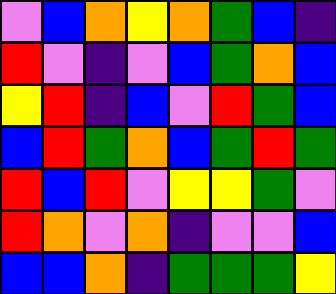[["violet", "blue", "orange", "yellow", "orange", "green", "blue", "indigo"], ["red", "violet", "indigo", "violet", "blue", "green", "orange", "blue"], ["yellow", "red", "indigo", "blue", "violet", "red", "green", "blue"], ["blue", "red", "green", "orange", "blue", "green", "red", "green"], ["red", "blue", "red", "violet", "yellow", "yellow", "green", "violet"], ["red", "orange", "violet", "orange", "indigo", "violet", "violet", "blue"], ["blue", "blue", "orange", "indigo", "green", "green", "green", "yellow"]]